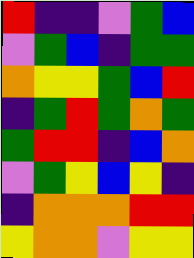[["red", "indigo", "indigo", "violet", "green", "blue"], ["violet", "green", "blue", "indigo", "green", "green"], ["orange", "yellow", "yellow", "green", "blue", "red"], ["indigo", "green", "red", "green", "orange", "green"], ["green", "red", "red", "indigo", "blue", "orange"], ["violet", "green", "yellow", "blue", "yellow", "indigo"], ["indigo", "orange", "orange", "orange", "red", "red"], ["yellow", "orange", "orange", "violet", "yellow", "yellow"]]